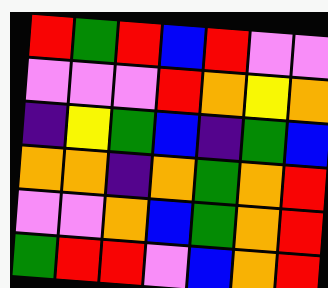[["red", "green", "red", "blue", "red", "violet", "violet"], ["violet", "violet", "violet", "red", "orange", "yellow", "orange"], ["indigo", "yellow", "green", "blue", "indigo", "green", "blue"], ["orange", "orange", "indigo", "orange", "green", "orange", "red"], ["violet", "violet", "orange", "blue", "green", "orange", "red"], ["green", "red", "red", "violet", "blue", "orange", "red"]]